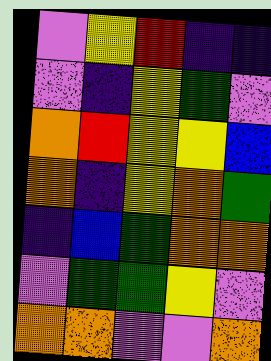[["violet", "yellow", "red", "indigo", "indigo"], ["violet", "indigo", "yellow", "green", "violet"], ["orange", "red", "yellow", "yellow", "blue"], ["orange", "indigo", "yellow", "orange", "green"], ["indigo", "blue", "green", "orange", "orange"], ["violet", "green", "green", "yellow", "violet"], ["orange", "orange", "violet", "violet", "orange"]]